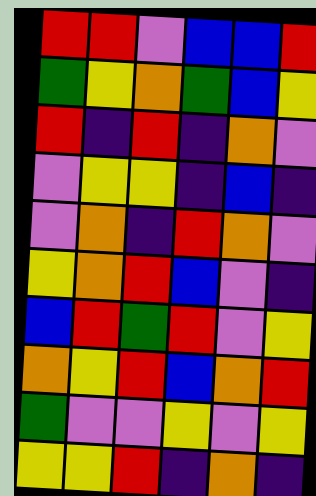[["red", "red", "violet", "blue", "blue", "red"], ["green", "yellow", "orange", "green", "blue", "yellow"], ["red", "indigo", "red", "indigo", "orange", "violet"], ["violet", "yellow", "yellow", "indigo", "blue", "indigo"], ["violet", "orange", "indigo", "red", "orange", "violet"], ["yellow", "orange", "red", "blue", "violet", "indigo"], ["blue", "red", "green", "red", "violet", "yellow"], ["orange", "yellow", "red", "blue", "orange", "red"], ["green", "violet", "violet", "yellow", "violet", "yellow"], ["yellow", "yellow", "red", "indigo", "orange", "indigo"]]